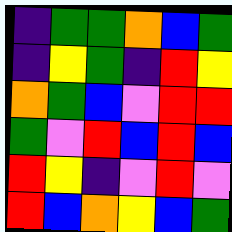[["indigo", "green", "green", "orange", "blue", "green"], ["indigo", "yellow", "green", "indigo", "red", "yellow"], ["orange", "green", "blue", "violet", "red", "red"], ["green", "violet", "red", "blue", "red", "blue"], ["red", "yellow", "indigo", "violet", "red", "violet"], ["red", "blue", "orange", "yellow", "blue", "green"]]